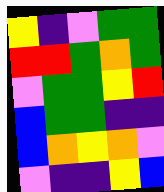[["yellow", "indigo", "violet", "green", "green"], ["red", "red", "green", "orange", "green"], ["violet", "green", "green", "yellow", "red"], ["blue", "green", "green", "indigo", "indigo"], ["blue", "orange", "yellow", "orange", "violet"], ["violet", "indigo", "indigo", "yellow", "blue"]]